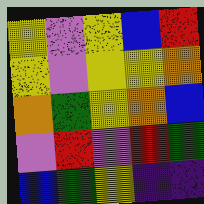[["yellow", "violet", "yellow", "blue", "red"], ["yellow", "violet", "yellow", "yellow", "orange"], ["orange", "green", "yellow", "orange", "blue"], ["violet", "red", "violet", "red", "green"], ["blue", "green", "yellow", "indigo", "indigo"]]